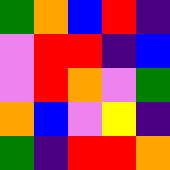[["green", "orange", "blue", "red", "indigo"], ["violet", "red", "red", "indigo", "blue"], ["violet", "red", "orange", "violet", "green"], ["orange", "blue", "violet", "yellow", "indigo"], ["green", "indigo", "red", "red", "orange"]]